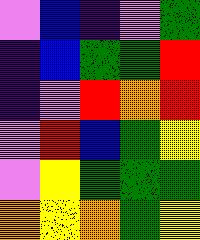[["violet", "blue", "indigo", "violet", "green"], ["indigo", "blue", "green", "green", "red"], ["indigo", "violet", "red", "orange", "red"], ["violet", "red", "blue", "green", "yellow"], ["violet", "yellow", "green", "green", "green"], ["orange", "yellow", "orange", "green", "yellow"]]